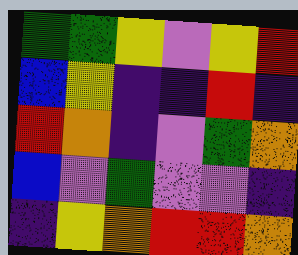[["green", "green", "yellow", "violet", "yellow", "red"], ["blue", "yellow", "indigo", "indigo", "red", "indigo"], ["red", "orange", "indigo", "violet", "green", "orange"], ["blue", "violet", "green", "violet", "violet", "indigo"], ["indigo", "yellow", "orange", "red", "red", "orange"]]